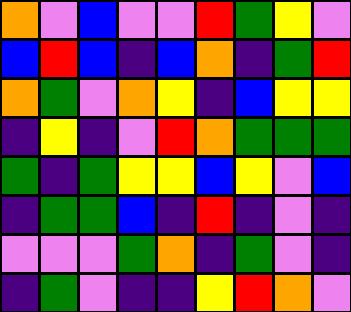[["orange", "violet", "blue", "violet", "violet", "red", "green", "yellow", "violet"], ["blue", "red", "blue", "indigo", "blue", "orange", "indigo", "green", "red"], ["orange", "green", "violet", "orange", "yellow", "indigo", "blue", "yellow", "yellow"], ["indigo", "yellow", "indigo", "violet", "red", "orange", "green", "green", "green"], ["green", "indigo", "green", "yellow", "yellow", "blue", "yellow", "violet", "blue"], ["indigo", "green", "green", "blue", "indigo", "red", "indigo", "violet", "indigo"], ["violet", "violet", "violet", "green", "orange", "indigo", "green", "violet", "indigo"], ["indigo", "green", "violet", "indigo", "indigo", "yellow", "red", "orange", "violet"]]